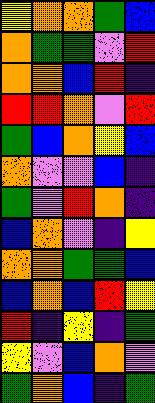[["yellow", "orange", "orange", "green", "blue"], ["orange", "green", "green", "violet", "red"], ["orange", "orange", "blue", "red", "indigo"], ["red", "red", "orange", "violet", "red"], ["green", "blue", "orange", "yellow", "blue"], ["orange", "violet", "violet", "blue", "indigo"], ["green", "violet", "red", "orange", "indigo"], ["blue", "orange", "violet", "indigo", "yellow"], ["orange", "orange", "green", "green", "blue"], ["blue", "orange", "blue", "red", "yellow"], ["red", "indigo", "yellow", "indigo", "green"], ["yellow", "violet", "blue", "orange", "violet"], ["green", "orange", "blue", "indigo", "green"]]